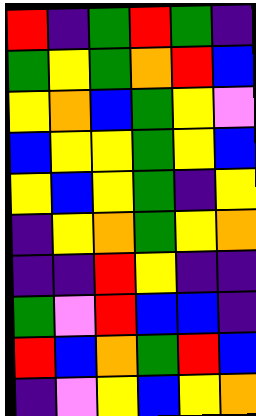[["red", "indigo", "green", "red", "green", "indigo"], ["green", "yellow", "green", "orange", "red", "blue"], ["yellow", "orange", "blue", "green", "yellow", "violet"], ["blue", "yellow", "yellow", "green", "yellow", "blue"], ["yellow", "blue", "yellow", "green", "indigo", "yellow"], ["indigo", "yellow", "orange", "green", "yellow", "orange"], ["indigo", "indigo", "red", "yellow", "indigo", "indigo"], ["green", "violet", "red", "blue", "blue", "indigo"], ["red", "blue", "orange", "green", "red", "blue"], ["indigo", "violet", "yellow", "blue", "yellow", "orange"]]